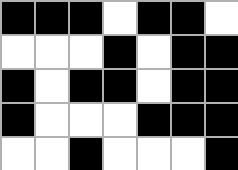[["black", "black", "black", "white", "black", "black", "white"], ["white", "white", "white", "black", "white", "black", "black"], ["black", "white", "black", "black", "white", "black", "black"], ["black", "white", "white", "white", "black", "black", "black"], ["white", "white", "black", "white", "white", "white", "black"]]